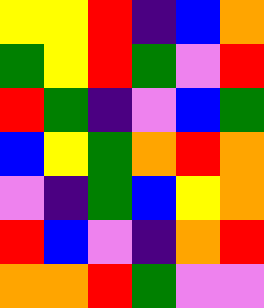[["yellow", "yellow", "red", "indigo", "blue", "orange"], ["green", "yellow", "red", "green", "violet", "red"], ["red", "green", "indigo", "violet", "blue", "green"], ["blue", "yellow", "green", "orange", "red", "orange"], ["violet", "indigo", "green", "blue", "yellow", "orange"], ["red", "blue", "violet", "indigo", "orange", "red"], ["orange", "orange", "red", "green", "violet", "violet"]]